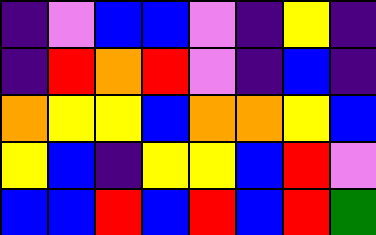[["indigo", "violet", "blue", "blue", "violet", "indigo", "yellow", "indigo"], ["indigo", "red", "orange", "red", "violet", "indigo", "blue", "indigo"], ["orange", "yellow", "yellow", "blue", "orange", "orange", "yellow", "blue"], ["yellow", "blue", "indigo", "yellow", "yellow", "blue", "red", "violet"], ["blue", "blue", "red", "blue", "red", "blue", "red", "green"]]